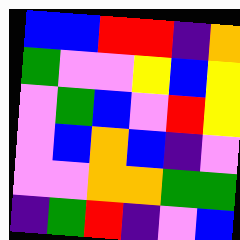[["blue", "blue", "red", "red", "indigo", "orange"], ["green", "violet", "violet", "yellow", "blue", "yellow"], ["violet", "green", "blue", "violet", "red", "yellow"], ["violet", "blue", "orange", "blue", "indigo", "violet"], ["violet", "violet", "orange", "orange", "green", "green"], ["indigo", "green", "red", "indigo", "violet", "blue"]]